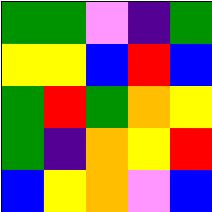[["green", "green", "violet", "indigo", "green"], ["yellow", "yellow", "blue", "red", "blue"], ["green", "red", "green", "orange", "yellow"], ["green", "indigo", "orange", "yellow", "red"], ["blue", "yellow", "orange", "violet", "blue"]]